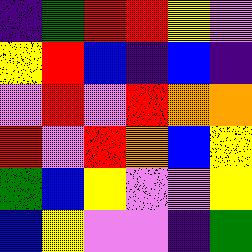[["indigo", "green", "red", "red", "yellow", "violet"], ["yellow", "red", "blue", "indigo", "blue", "indigo"], ["violet", "red", "violet", "red", "orange", "orange"], ["red", "violet", "red", "orange", "blue", "yellow"], ["green", "blue", "yellow", "violet", "violet", "yellow"], ["blue", "yellow", "violet", "violet", "indigo", "green"]]